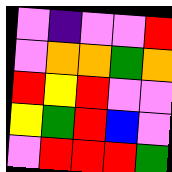[["violet", "indigo", "violet", "violet", "red"], ["violet", "orange", "orange", "green", "orange"], ["red", "yellow", "red", "violet", "violet"], ["yellow", "green", "red", "blue", "violet"], ["violet", "red", "red", "red", "green"]]